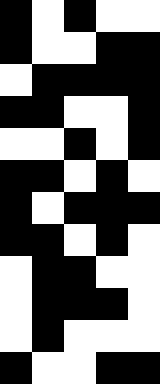[["black", "white", "black", "white", "white"], ["black", "white", "white", "black", "black"], ["white", "black", "black", "black", "black"], ["black", "black", "white", "white", "black"], ["white", "white", "black", "white", "black"], ["black", "black", "white", "black", "white"], ["black", "white", "black", "black", "black"], ["black", "black", "white", "black", "white"], ["white", "black", "black", "white", "white"], ["white", "black", "black", "black", "white"], ["white", "black", "white", "white", "white"], ["black", "white", "white", "black", "black"]]